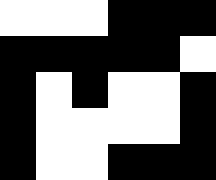[["white", "white", "white", "black", "black", "black"], ["black", "black", "black", "black", "black", "white"], ["black", "white", "black", "white", "white", "black"], ["black", "white", "white", "white", "white", "black"], ["black", "white", "white", "black", "black", "black"]]